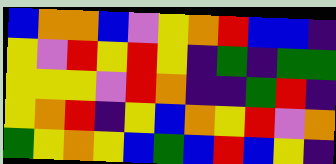[["blue", "orange", "orange", "blue", "violet", "yellow", "orange", "red", "blue", "blue", "indigo"], ["yellow", "violet", "red", "yellow", "red", "yellow", "indigo", "green", "indigo", "green", "green"], ["yellow", "yellow", "yellow", "violet", "red", "orange", "indigo", "indigo", "green", "red", "indigo"], ["yellow", "orange", "red", "indigo", "yellow", "blue", "orange", "yellow", "red", "violet", "orange"], ["green", "yellow", "orange", "yellow", "blue", "green", "blue", "red", "blue", "yellow", "indigo"]]